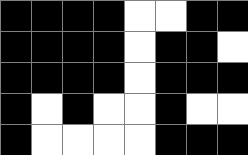[["black", "black", "black", "black", "white", "white", "black", "black"], ["black", "black", "black", "black", "white", "black", "black", "white"], ["black", "black", "black", "black", "white", "black", "black", "black"], ["black", "white", "black", "white", "white", "black", "white", "white"], ["black", "white", "white", "white", "white", "black", "black", "black"]]